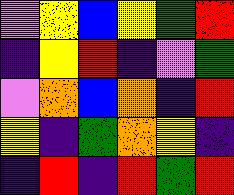[["violet", "yellow", "blue", "yellow", "green", "red"], ["indigo", "yellow", "red", "indigo", "violet", "green"], ["violet", "orange", "blue", "orange", "indigo", "red"], ["yellow", "indigo", "green", "orange", "yellow", "indigo"], ["indigo", "red", "indigo", "red", "green", "red"]]